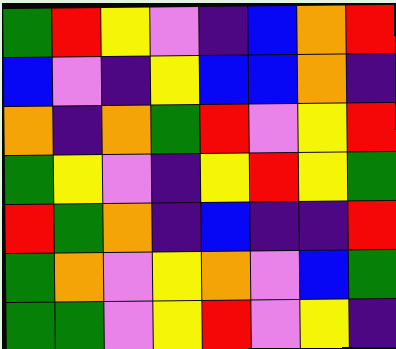[["green", "red", "yellow", "violet", "indigo", "blue", "orange", "red"], ["blue", "violet", "indigo", "yellow", "blue", "blue", "orange", "indigo"], ["orange", "indigo", "orange", "green", "red", "violet", "yellow", "red"], ["green", "yellow", "violet", "indigo", "yellow", "red", "yellow", "green"], ["red", "green", "orange", "indigo", "blue", "indigo", "indigo", "red"], ["green", "orange", "violet", "yellow", "orange", "violet", "blue", "green"], ["green", "green", "violet", "yellow", "red", "violet", "yellow", "indigo"]]